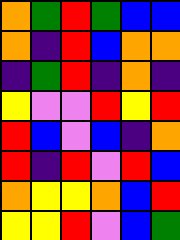[["orange", "green", "red", "green", "blue", "blue"], ["orange", "indigo", "red", "blue", "orange", "orange"], ["indigo", "green", "red", "indigo", "orange", "indigo"], ["yellow", "violet", "violet", "red", "yellow", "red"], ["red", "blue", "violet", "blue", "indigo", "orange"], ["red", "indigo", "red", "violet", "red", "blue"], ["orange", "yellow", "yellow", "orange", "blue", "red"], ["yellow", "yellow", "red", "violet", "blue", "green"]]